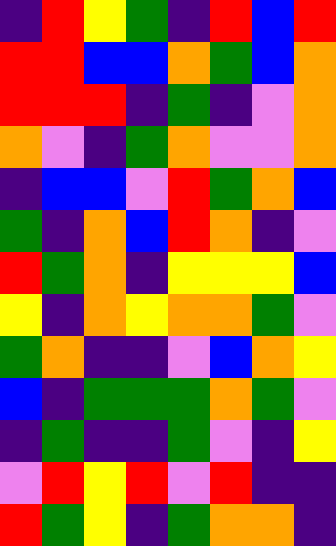[["indigo", "red", "yellow", "green", "indigo", "red", "blue", "red"], ["red", "red", "blue", "blue", "orange", "green", "blue", "orange"], ["red", "red", "red", "indigo", "green", "indigo", "violet", "orange"], ["orange", "violet", "indigo", "green", "orange", "violet", "violet", "orange"], ["indigo", "blue", "blue", "violet", "red", "green", "orange", "blue"], ["green", "indigo", "orange", "blue", "red", "orange", "indigo", "violet"], ["red", "green", "orange", "indigo", "yellow", "yellow", "yellow", "blue"], ["yellow", "indigo", "orange", "yellow", "orange", "orange", "green", "violet"], ["green", "orange", "indigo", "indigo", "violet", "blue", "orange", "yellow"], ["blue", "indigo", "green", "green", "green", "orange", "green", "violet"], ["indigo", "green", "indigo", "indigo", "green", "violet", "indigo", "yellow"], ["violet", "red", "yellow", "red", "violet", "red", "indigo", "indigo"], ["red", "green", "yellow", "indigo", "green", "orange", "orange", "indigo"]]